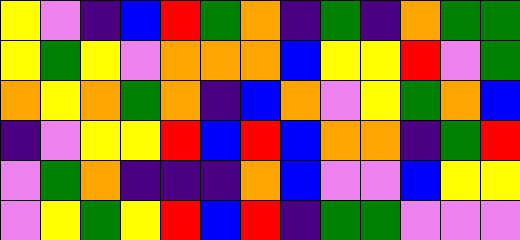[["yellow", "violet", "indigo", "blue", "red", "green", "orange", "indigo", "green", "indigo", "orange", "green", "green"], ["yellow", "green", "yellow", "violet", "orange", "orange", "orange", "blue", "yellow", "yellow", "red", "violet", "green"], ["orange", "yellow", "orange", "green", "orange", "indigo", "blue", "orange", "violet", "yellow", "green", "orange", "blue"], ["indigo", "violet", "yellow", "yellow", "red", "blue", "red", "blue", "orange", "orange", "indigo", "green", "red"], ["violet", "green", "orange", "indigo", "indigo", "indigo", "orange", "blue", "violet", "violet", "blue", "yellow", "yellow"], ["violet", "yellow", "green", "yellow", "red", "blue", "red", "indigo", "green", "green", "violet", "violet", "violet"]]